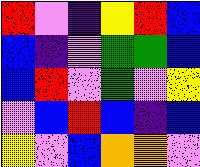[["red", "violet", "indigo", "yellow", "red", "blue"], ["blue", "indigo", "violet", "green", "green", "blue"], ["blue", "red", "violet", "green", "violet", "yellow"], ["violet", "blue", "red", "blue", "indigo", "blue"], ["yellow", "violet", "blue", "orange", "orange", "violet"]]